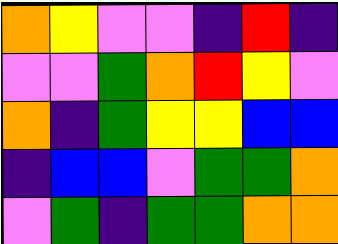[["orange", "yellow", "violet", "violet", "indigo", "red", "indigo"], ["violet", "violet", "green", "orange", "red", "yellow", "violet"], ["orange", "indigo", "green", "yellow", "yellow", "blue", "blue"], ["indigo", "blue", "blue", "violet", "green", "green", "orange"], ["violet", "green", "indigo", "green", "green", "orange", "orange"]]